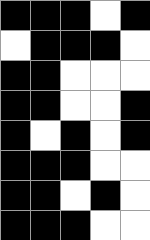[["black", "black", "black", "white", "black"], ["white", "black", "black", "black", "white"], ["black", "black", "white", "white", "white"], ["black", "black", "white", "white", "black"], ["black", "white", "black", "white", "black"], ["black", "black", "black", "white", "white"], ["black", "black", "white", "black", "white"], ["black", "black", "black", "white", "white"]]